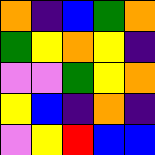[["orange", "indigo", "blue", "green", "orange"], ["green", "yellow", "orange", "yellow", "indigo"], ["violet", "violet", "green", "yellow", "orange"], ["yellow", "blue", "indigo", "orange", "indigo"], ["violet", "yellow", "red", "blue", "blue"]]